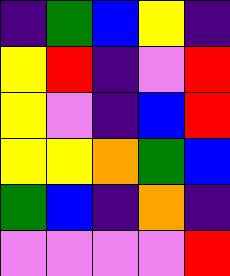[["indigo", "green", "blue", "yellow", "indigo"], ["yellow", "red", "indigo", "violet", "red"], ["yellow", "violet", "indigo", "blue", "red"], ["yellow", "yellow", "orange", "green", "blue"], ["green", "blue", "indigo", "orange", "indigo"], ["violet", "violet", "violet", "violet", "red"]]